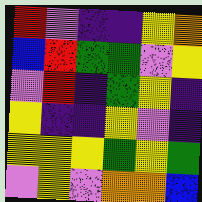[["red", "violet", "indigo", "indigo", "yellow", "orange"], ["blue", "red", "green", "green", "violet", "yellow"], ["violet", "red", "indigo", "green", "yellow", "indigo"], ["yellow", "indigo", "indigo", "yellow", "violet", "indigo"], ["yellow", "yellow", "yellow", "green", "yellow", "green"], ["violet", "yellow", "violet", "orange", "orange", "blue"]]